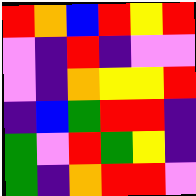[["red", "orange", "blue", "red", "yellow", "red"], ["violet", "indigo", "red", "indigo", "violet", "violet"], ["violet", "indigo", "orange", "yellow", "yellow", "red"], ["indigo", "blue", "green", "red", "red", "indigo"], ["green", "violet", "red", "green", "yellow", "indigo"], ["green", "indigo", "orange", "red", "red", "violet"]]